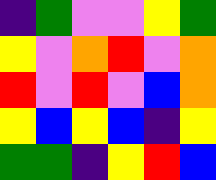[["indigo", "green", "violet", "violet", "yellow", "green"], ["yellow", "violet", "orange", "red", "violet", "orange"], ["red", "violet", "red", "violet", "blue", "orange"], ["yellow", "blue", "yellow", "blue", "indigo", "yellow"], ["green", "green", "indigo", "yellow", "red", "blue"]]